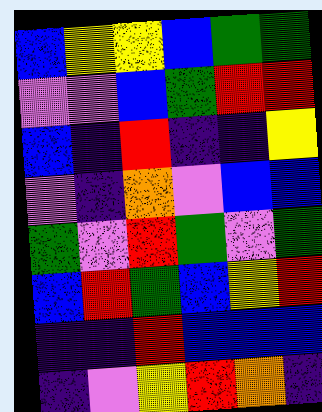[["blue", "yellow", "yellow", "blue", "green", "green"], ["violet", "violet", "blue", "green", "red", "red"], ["blue", "indigo", "red", "indigo", "indigo", "yellow"], ["violet", "indigo", "orange", "violet", "blue", "blue"], ["green", "violet", "red", "green", "violet", "green"], ["blue", "red", "green", "blue", "yellow", "red"], ["indigo", "indigo", "red", "blue", "blue", "blue"], ["indigo", "violet", "yellow", "red", "orange", "indigo"]]